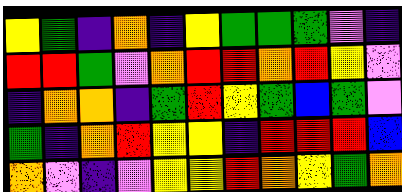[["yellow", "green", "indigo", "orange", "indigo", "yellow", "green", "green", "green", "violet", "indigo"], ["red", "red", "green", "violet", "orange", "red", "red", "orange", "red", "yellow", "violet"], ["indigo", "orange", "orange", "indigo", "green", "red", "yellow", "green", "blue", "green", "violet"], ["green", "indigo", "orange", "red", "yellow", "yellow", "indigo", "red", "red", "red", "blue"], ["orange", "violet", "indigo", "violet", "yellow", "yellow", "red", "orange", "yellow", "green", "orange"]]